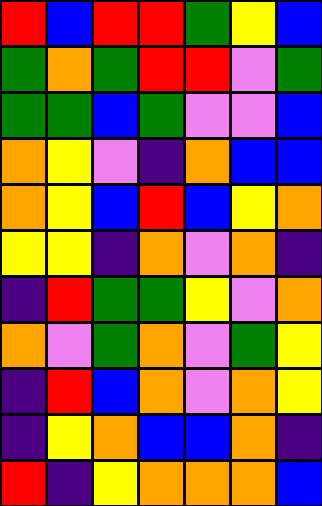[["red", "blue", "red", "red", "green", "yellow", "blue"], ["green", "orange", "green", "red", "red", "violet", "green"], ["green", "green", "blue", "green", "violet", "violet", "blue"], ["orange", "yellow", "violet", "indigo", "orange", "blue", "blue"], ["orange", "yellow", "blue", "red", "blue", "yellow", "orange"], ["yellow", "yellow", "indigo", "orange", "violet", "orange", "indigo"], ["indigo", "red", "green", "green", "yellow", "violet", "orange"], ["orange", "violet", "green", "orange", "violet", "green", "yellow"], ["indigo", "red", "blue", "orange", "violet", "orange", "yellow"], ["indigo", "yellow", "orange", "blue", "blue", "orange", "indigo"], ["red", "indigo", "yellow", "orange", "orange", "orange", "blue"]]